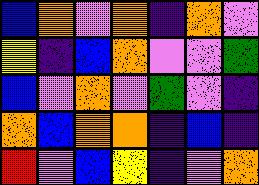[["blue", "orange", "violet", "orange", "indigo", "orange", "violet"], ["yellow", "indigo", "blue", "orange", "violet", "violet", "green"], ["blue", "violet", "orange", "violet", "green", "violet", "indigo"], ["orange", "blue", "orange", "orange", "indigo", "blue", "indigo"], ["red", "violet", "blue", "yellow", "indigo", "violet", "orange"]]